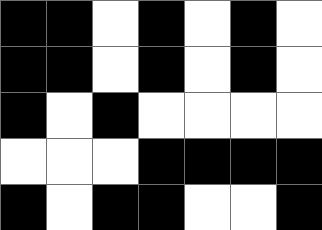[["black", "black", "white", "black", "white", "black", "white"], ["black", "black", "white", "black", "white", "black", "white"], ["black", "white", "black", "white", "white", "white", "white"], ["white", "white", "white", "black", "black", "black", "black"], ["black", "white", "black", "black", "white", "white", "black"]]